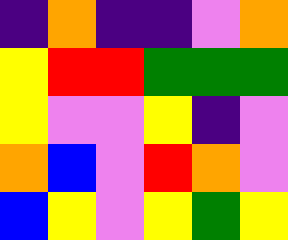[["indigo", "orange", "indigo", "indigo", "violet", "orange"], ["yellow", "red", "red", "green", "green", "green"], ["yellow", "violet", "violet", "yellow", "indigo", "violet"], ["orange", "blue", "violet", "red", "orange", "violet"], ["blue", "yellow", "violet", "yellow", "green", "yellow"]]